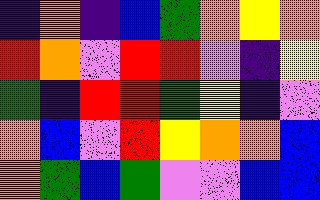[["indigo", "orange", "indigo", "blue", "green", "orange", "yellow", "orange"], ["red", "orange", "violet", "red", "red", "violet", "indigo", "yellow"], ["green", "indigo", "red", "red", "green", "yellow", "indigo", "violet"], ["orange", "blue", "violet", "red", "yellow", "orange", "orange", "blue"], ["orange", "green", "blue", "green", "violet", "violet", "blue", "blue"]]